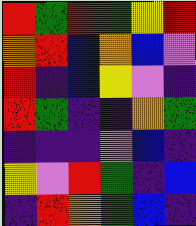[["red", "green", "red", "green", "yellow", "red"], ["orange", "red", "blue", "orange", "blue", "violet"], ["red", "indigo", "blue", "yellow", "violet", "indigo"], ["red", "green", "indigo", "indigo", "orange", "green"], ["indigo", "indigo", "indigo", "violet", "blue", "indigo"], ["yellow", "violet", "red", "green", "indigo", "blue"], ["indigo", "red", "orange", "green", "blue", "indigo"]]